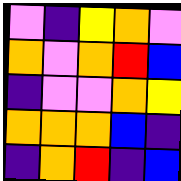[["violet", "indigo", "yellow", "orange", "violet"], ["orange", "violet", "orange", "red", "blue"], ["indigo", "violet", "violet", "orange", "yellow"], ["orange", "orange", "orange", "blue", "indigo"], ["indigo", "orange", "red", "indigo", "blue"]]